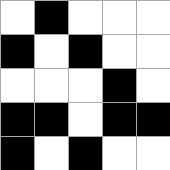[["white", "black", "white", "white", "white"], ["black", "white", "black", "white", "white"], ["white", "white", "white", "black", "white"], ["black", "black", "white", "black", "black"], ["black", "white", "black", "white", "white"]]